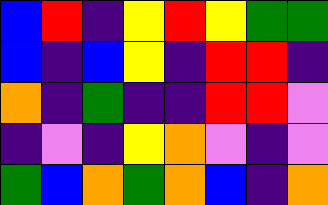[["blue", "red", "indigo", "yellow", "red", "yellow", "green", "green"], ["blue", "indigo", "blue", "yellow", "indigo", "red", "red", "indigo"], ["orange", "indigo", "green", "indigo", "indigo", "red", "red", "violet"], ["indigo", "violet", "indigo", "yellow", "orange", "violet", "indigo", "violet"], ["green", "blue", "orange", "green", "orange", "blue", "indigo", "orange"]]